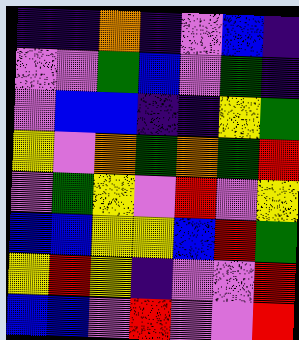[["indigo", "indigo", "orange", "indigo", "violet", "blue", "indigo"], ["violet", "violet", "green", "blue", "violet", "green", "indigo"], ["violet", "blue", "blue", "indigo", "indigo", "yellow", "green"], ["yellow", "violet", "orange", "green", "orange", "green", "red"], ["violet", "green", "yellow", "violet", "red", "violet", "yellow"], ["blue", "blue", "yellow", "yellow", "blue", "red", "green"], ["yellow", "red", "yellow", "indigo", "violet", "violet", "red"], ["blue", "blue", "violet", "red", "violet", "violet", "red"]]